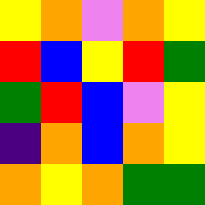[["yellow", "orange", "violet", "orange", "yellow"], ["red", "blue", "yellow", "red", "green"], ["green", "red", "blue", "violet", "yellow"], ["indigo", "orange", "blue", "orange", "yellow"], ["orange", "yellow", "orange", "green", "green"]]